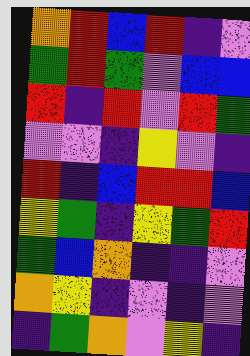[["orange", "red", "blue", "red", "indigo", "violet"], ["green", "red", "green", "violet", "blue", "blue"], ["red", "indigo", "red", "violet", "red", "green"], ["violet", "violet", "indigo", "yellow", "violet", "indigo"], ["red", "indigo", "blue", "red", "red", "blue"], ["yellow", "green", "indigo", "yellow", "green", "red"], ["green", "blue", "orange", "indigo", "indigo", "violet"], ["orange", "yellow", "indigo", "violet", "indigo", "violet"], ["indigo", "green", "orange", "violet", "yellow", "indigo"]]